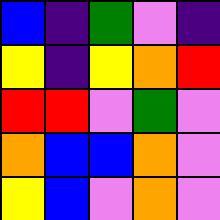[["blue", "indigo", "green", "violet", "indigo"], ["yellow", "indigo", "yellow", "orange", "red"], ["red", "red", "violet", "green", "violet"], ["orange", "blue", "blue", "orange", "violet"], ["yellow", "blue", "violet", "orange", "violet"]]